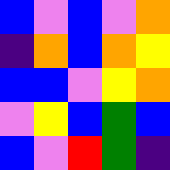[["blue", "violet", "blue", "violet", "orange"], ["indigo", "orange", "blue", "orange", "yellow"], ["blue", "blue", "violet", "yellow", "orange"], ["violet", "yellow", "blue", "green", "blue"], ["blue", "violet", "red", "green", "indigo"]]